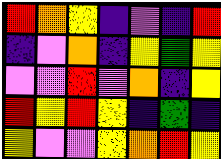[["red", "orange", "yellow", "indigo", "violet", "indigo", "red"], ["indigo", "violet", "orange", "indigo", "yellow", "green", "yellow"], ["violet", "violet", "red", "violet", "orange", "indigo", "yellow"], ["red", "yellow", "red", "yellow", "indigo", "green", "indigo"], ["yellow", "violet", "violet", "yellow", "orange", "red", "yellow"]]